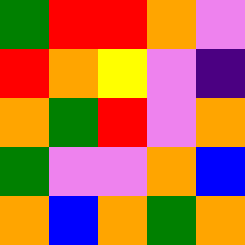[["green", "red", "red", "orange", "violet"], ["red", "orange", "yellow", "violet", "indigo"], ["orange", "green", "red", "violet", "orange"], ["green", "violet", "violet", "orange", "blue"], ["orange", "blue", "orange", "green", "orange"]]